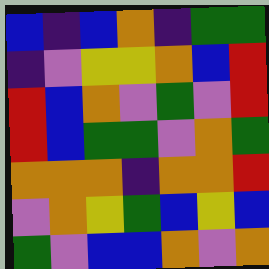[["blue", "indigo", "blue", "orange", "indigo", "green", "green"], ["indigo", "violet", "yellow", "yellow", "orange", "blue", "red"], ["red", "blue", "orange", "violet", "green", "violet", "red"], ["red", "blue", "green", "green", "violet", "orange", "green"], ["orange", "orange", "orange", "indigo", "orange", "orange", "red"], ["violet", "orange", "yellow", "green", "blue", "yellow", "blue"], ["green", "violet", "blue", "blue", "orange", "violet", "orange"]]